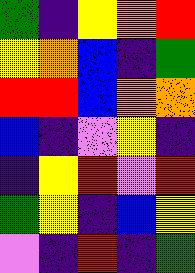[["green", "indigo", "yellow", "orange", "red"], ["yellow", "orange", "blue", "indigo", "green"], ["red", "red", "blue", "orange", "orange"], ["blue", "indigo", "violet", "yellow", "indigo"], ["indigo", "yellow", "red", "violet", "red"], ["green", "yellow", "indigo", "blue", "yellow"], ["violet", "indigo", "red", "indigo", "green"]]